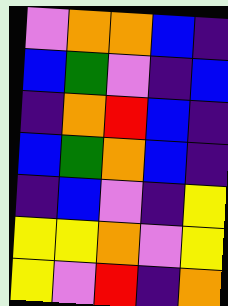[["violet", "orange", "orange", "blue", "indigo"], ["blue", "green", "violet", "indigo", "blue"], ["indigo", "orange", "red", "blue", "indigo"], ["blue", "green", "orange", "blue", "indigo"], ["indigo", "blue", "violet", "indigo", "yellow"], ["yellow", "yellow", "orange", "violet", "yellow"], ["yellow", "violet", "red", "indigo", "orange"]]